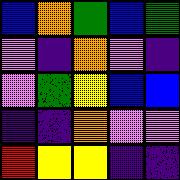[["blue", "orange", "green", "blue", "green"], ["violet", "indigo", "orange", "violet", "indigo"], ["violet", "green", "yellow", "blue", "blue"], ["indigo", "indigo", "orange", "violet", "violet"], ["red", "yellow", "yellow", "indigo", "indigo"]]